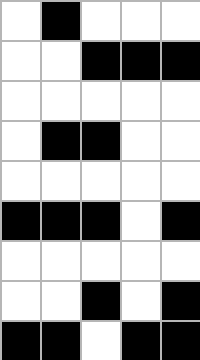[["white", "black", "white", "white", "white"], ["white", "white", "black", "black", "black"], ["white", "white", "white", "white", "white"], ["white", "black", "black", "white", "white"], ["white", "white", "white", "white", "white"], ["black", "black", "black", "white", "black"], ["white", "white", "white", "white", "white"], ["white", "white", "black", "white", "black"], ["black", "black", "white", "black", "black"]]